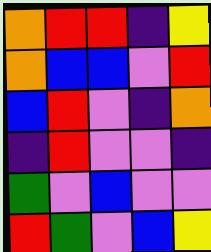[["orange", "red", "red", "indigo", "yellow"], ["orange", "blue", "blue", "violet", "red"], ["blue", "red", "violet", "indigo", "orange"], ["indigo", "red", "violet", "violet", "indigo"], ["green", "violet", "blue", "violet", "violet"], ["red", "green", "violet", "blue", "yellow"]]